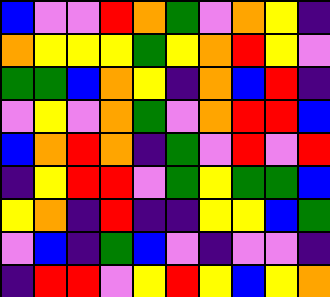[["blue", "violet", "violet", "red", "orange", "green", "violet", "orange", "yellow", "indigo"], ["orange", "yellow", "yellow", "yellow", "green", "yellow", "orange", "red", "yellow", "violet"], ["green", "green", "blue", "orange", "yellow", "indigo", "orange", "blue", "red", "indigo"], ["violet", "yellow", "violet", "orange", "green", "violet", "orange", "red", "red", "blue"], ["blue", "orange", "red", "orange", "indigo", "green", "violet", "red", "violet", "red"], ["indigo", "yellow", "red", "red", "violet", "green", "yellow", "green", "green", "blue"], ["yellow", "orange", "indigo", "red", "indigo", "indigo", "yellow", "yellow", "blue", "green"], ["violet", "blue", "indigo", "green", "blue", "violet", "indigo", "violet", "violet", "indigo"], ["indigo", "red", "red", "violet", "yellow", "red", "yellow", "blue", "yellow", "orange"]]